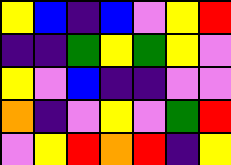[["yellow", "blue", "indigo", "blue", "violet", "yellow", "red"], ["indigo", "indigo", "green", "yellow", "green", "yellow", "violet"], ["yellow", "violet", "blue", "indigo", "indigo", "violet", "violet"], ["orange", "indigo", "violet", "yellow", "violet", "green", "red"], ["violet", "yellow", "red", "orange", "red", "indigo", "yellow"]]